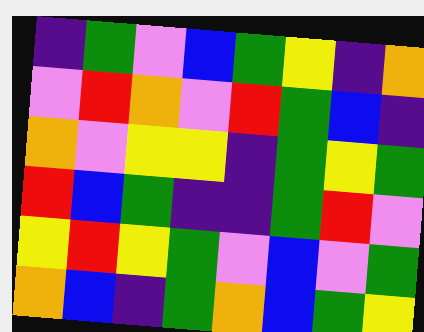[["indigo", "green", "violet", "blue", "green", "yellow", "indigo", "orange"], ["violet", "red", "orange", "violet", "red", "green", "blue", "indigo"], ["orange", "violet", "yellow", "yellow", "indigo", "green", "yellow", "green"], ["red", "blue", "green", "indigo", "indigo", "green", "red", "violet"], ["yellow", "red", "yellow", "green", "violet", "blue", "violet", "green"], ["orange", "blue", "indigo", "green", "orange", "blue", "green", "yellow"]]